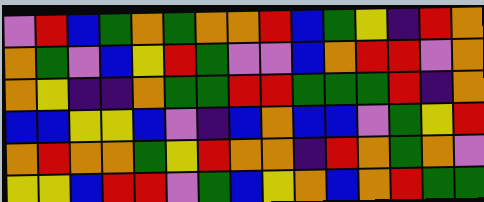[["violet", "red", "blue", "green", "orange", "green", "orange", "orange", "red", "blue", "green", "yellow", "indigo", "red", "orange"], ["orange", "green", "violet", "blue", "yellow", "red", "green", "violet", "violet", "blue", "orange", "red", "red", "violet", "orange"], ["orange", "yellow", "indigo", "indigo", "orange", "green", "green", "red", "red", "green", "green", "green", "red", "indigo", "orange"], ["blue", "blue", "yellow", "yellow", "blue", "violet", "indigo", "blue", "orange", "blue", "blue", "violet", "green", "yellow", "red"], ["orange", "red", "orange", "orange", "green", "yellow", "red", "orange", "orange", "indigo", "red", "orange", "green", "orange", "violet"], ["yellow", "yellow", "blue", "red", "red", "violet", "green", "blue", "yellow", "orange", "blue", "orange", "red", "green", "green"]]